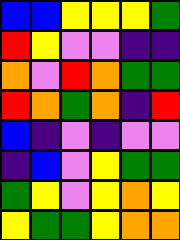[["blue", "blue", "yellow", "yellow", "yellow", "green"], ["red", "yellow", "violet", "violet", "indigo", "indigo"], ["orange", "violet", "red", "orange", "green", "green"], ["red", "orange", "green", "orange", "indigo", "red"], ["blue", "indigo", "violet", "indigo", "violet", "violet"], ["indigo", "blue", "violet", "yellow", "green", "green"], ["green", "yellow", "violet", "yellow", "orange", "yellow"], ["yellow", "green", "green", "yellow", "orange", "orange"]]